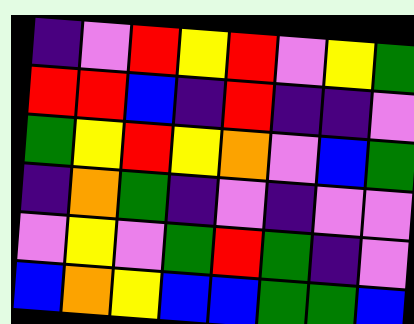[["indigo", "violet", "red", "yellow", "red", "violet", "yellow", "green"], ["red", "red", "blue", "indigo", "red", "indigo", "indigo", "violet"], ["green", "yellow", "red", "yellow", "orange", "violet", "blue", "green"], ["indigo", "orange", "green", "indigo", "violet", "indigo", "violet", "violet"], ["violet", "yellow", "violet", "green", "red", "green", "indigo", "violet"], ["blue", "orange", "yellow", "blue", "blue", "green", "green", "blue"]]